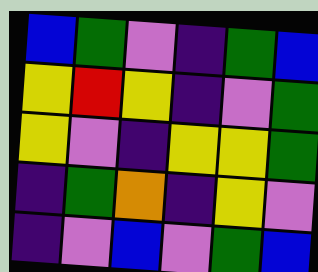[["blue", "green", "violet", "indigo", "green", "blue"], ["yellow", "red", "yellow", "indigo", "violet", "green"], ["yellow", "violet", "indigo", "yellow", "yellow", "green"], ["indigo", "green", "orange", "indigo", "yellow", "violet"], ["indigo", "violet", "blue", "violet", "green", "blue"]]